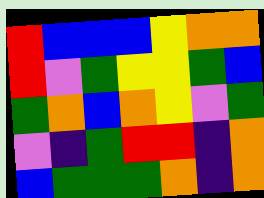[["red", "blue", "blue", "blue", "yellow", "orange", "orange"], ["red", "violet", "green", "yellow", "yellow", "green", "blue"], ["green", "orange", "blue", "orange", "yellow", "violet", "green"], ["violet", "indigo", "green", "red", "red", "indigo", "orange"], ["blue", "green", "green", "green", "orange", "indigo", "orange"]]